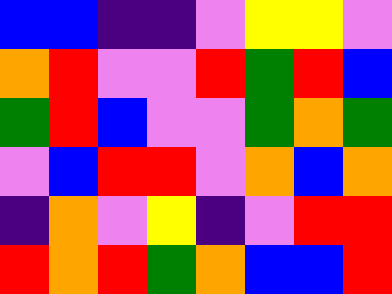[["blue", "blue", "indigo", "indigo", "violet", "yellow", "yellow", "violet"], ["orange", "red", "violet", "violet", "red", "green", "red", "blue"], ["green", "red", "blue", "violet", "violet", "green", "orange", "green"], ["violet", "blue", "red", "red", "violet", "orange", "blue", "orange"], ["indigo", "orange", "violet", "yellow", "indigo", "violet", "red", "red"], ["red", "orange", "red", "green", "orange", "blue", "blue", "red"]]